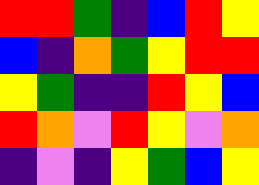[["red", "red", "green", "indigo", "blue", "red", "yellow"], ["blue", "indigo", "orange", "green", "yellow", "red", "red"], ["yellow", "green", "indigo", "indigo", "red", "yellow", "blue"], ["red", "orange", "violet", "red", "yellow", "violet", "orange"], ["indigo", "violet", "indigo", "yellow", "green", "blue", "yellow"]]